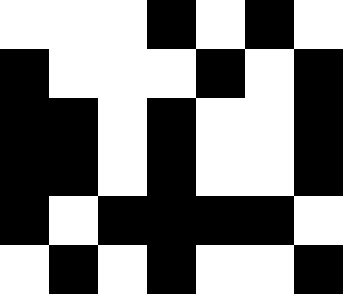[["white", "white", "white", "black", "white", "black", "white"], ["black", "white", "white", "white", "black", "white", "black"], ["black", "black", "white", "black", "white", "white", "black"], ["black", "black", "white", "black", "white", "white", "black"], ["black", "white", "black", "black", "black", "black", "white"], ["white", "black", "white", "black", "white", "white", "black"]]